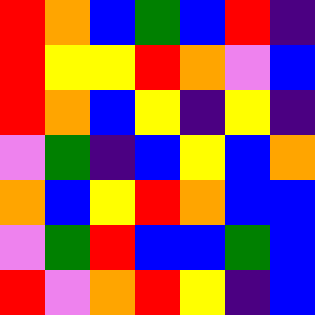[["red", "orange", "blue", "green", "blue", "red", "indigo"], ["red", "yellow", "yellow", "red", "orange", "violet", "blue"], ["red", "orange", "blue", "yellow", "indigo", "yellow", "indigo"], ["violet", "green", "indigo", "blue", "yellow", "blue", "orange"], ["orange", "blue", "yellow", "red", "orange", "blue", "blue"], ["violet", "green", "red", "blue", "blue", "green", "blue"], ["red", "violet", "orange", "red", "yellow", "indigo", "blue"]]